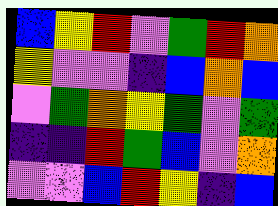[["blue", "yellow", "red", "violet", "green", "red", "orange"], ["yellow", "violet", "violet", "indigo", "blue", "orange", "blue"], ["violet", "green", "orange", "yellow", "green", "violet", "green"], ["indigo", "indigo", "red", "green", "blue", "violet", "orange"], ["violet", "violet", "blue", "red", "yellow", "indigo", "blue"]]